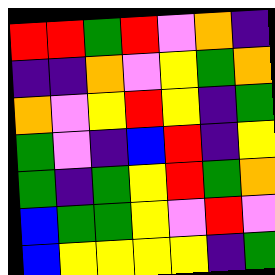[["red", "red", "green", "red", "violet", "orange", "indigo"], ["indigo", "indigo", "orange", "violet", "yellow", "green", "orange"], ["orange", "violet", "yellow", "red", "yellow", "indigo", "green"], ["green", "violet", "indigo", "blue", "red", "indigo", "yellow"], ["green", "indigo", "green", "yellow", "red", "green", "orange"], ["blue", "green", "green", "yellow", "violet", "red", "violet"], ["blue", "yellow", "yellow", "yellow", "yellow", "indigo", "green"]]